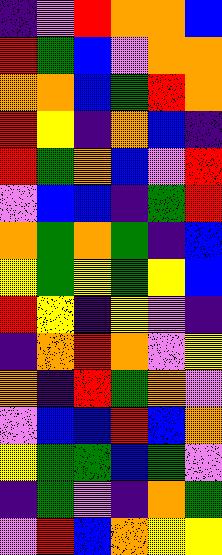[["indigo", "violet", "red", "orange", "orange", "blue"], ["red", "green", "blue", "violet", "orange", "orange"], ["orange", "orange", "blue", "green", "red", "orange"], ["red", "yellow", "indigo", "orange", "blue", "indigo"], ["red", "green", "orange", "blue", "violet", "red"], ["violet", "blue", "blue", "indigo", "green", "red"], ["orange", "green", "orange", "green", "indigo", "blue"], ["yellow", "green", "yellow", "green", "yellow", "blue"], ["red", "yellow", "indigo", "yellow", "violet", "indigo"], ["indigo", "orange", "red", "orange", "violet", "yellow"], ["orange", "indigo", "red", "green", "orange", "violet"], ["violet", "blue", "blue", "red", "blue", "orange"], ["yellow", "green", "green", "blue", "green", "violet"], ["indigo", "green", "violet", "indigo", "orange", "green"], ["violet", "red", "blue", "orange", "yellow", "yellow"]]